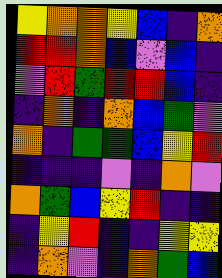[["yellow", "orange", "orange", "yellow", "blue", "indigo", "orange"], ["red", "red", "orange", "blue", "violet", "blue", "indigo"], ["violet", "red", "green", "red", "red", "blue", "indigo"], ["indigo", "orange", "indigo", "orange", "blue", "green", "violet"], ["orange", "indigo", "green", "green", "blue", "yellow", "red"], ["indigo", "indigo", "indigo", "violet", "indigo", "orange", "violet"], ["orange", "green", "blue", "yellow", "red", "indigo", "indigo"], ["indigo", "yellow", "red", "indigo", "indigo", "yellow", "yellow"], ["indigo", "orange", "violet", "indigo", "orange", "green", "blue"]]